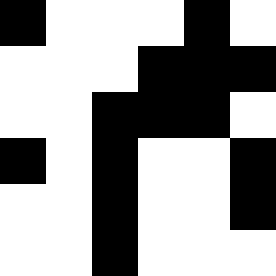[["black", "white", "white", "white", "black", "white"], ["white", "white", "white", "black", "black", "black"], ["white", "white", "black", "black", "black", "white"], ["black", "white", "black", "white", "white", "black"], ["white", "white", "black", "white", "white", "black"], ["white", "white", "black", "white", "white", "white"]]